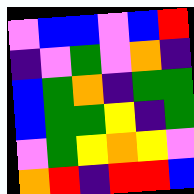[["violet", "blue", "blue", "violet", "blue", "red"], ["indigo", "violet", "green", "violet", "orange", "indigo"], ["blue", "green", "orange", "indigo", "green", "green"], ["blue", "green", "green", "yellow", "indigo", "green"], ["violet", "green", "yellow", "orange", "yellow", "violet"], ["orange", "red", "indigo", "red", "red", "blue"]]